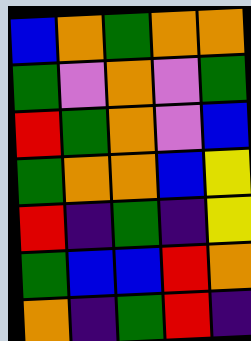[["blue", "orange", "green", "orange", "orange"], ["green", "violet", "orange", "violet", "green"], ["red", "green", "orange", "violet", "blue"], ["green", "orange", "orange", "blue", "yellow"], ["red", "indigo", "green", "indigo", "yellow"], ["green", "blue", "blue", "red", "orange"], ["orange", "indigo", "green", "red", "indigo"]]